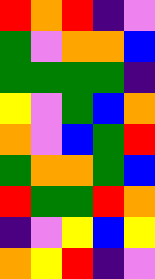[["red", "orange", "red", "indigo", "violet"], ["green", "violet", "orange", "orange", "blue"], ["green", "green", "green", "green", "indigo"], ["yellow", "violet", "green", "blue", "orange"], ["orange", "violet", "blue", "green", "red"], ["green", "orange", "orange", "green", "blue"], ["red", "green", "green", "red", "orange"], ["indigo", "violet", "yellow", "blue", "yellow"], ["orange", "yellow", "red", "indigo", "violet"]]